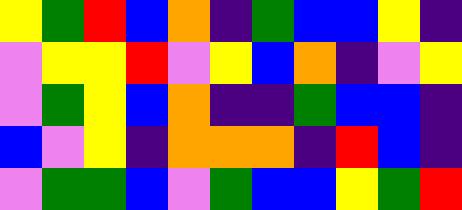[["yellow", "green", "red", "blue", "orange", "indigo", "green", "blue", "blue", "yellow", "indigo"], ["violet", "yellow", "yellow", "red", "violet", "yellow", "blue", "orange", "indigo", "violet", "yellow"], ["violet", "green", "yellow", "blue", "orange", "indigo", "indigo", "green", "blue", "blue", "indigo"], ["blue", "violet", "yellow", "indigo", "orange", "orange", "orange", "indigo", "red", "blue", "indigo"], ["violet", "green", "green", "blue", "violet", "green", "blue", "blue", "yellow", "green", "red"]]